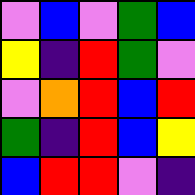[["violet", "blue", "violet", "green", "blue"], ["yellow", "indigo", "red", "green", "violet"], ["violet", "orange", "red", "blue", "red"], ["green", "indigo", "red", "blue", "yellow"], ["blue", "red", "red", "violet", "indigo"]]